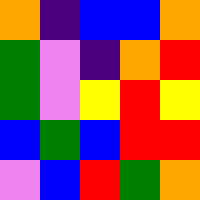[["orange", "indigo", "blue", "blue", "orange"], ["green", "violet", "indigo", "orange", "red"], ["green", "violet", "yellow", "red", "yellow"], ["blue", "green", "blue", "red", "red"], ["violet", "blue", "red", "green", "orange"]]